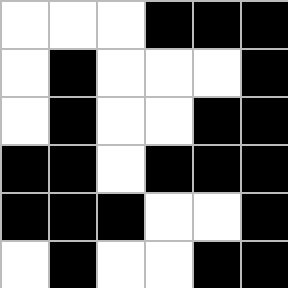[["white", "white", "white", "black", "black", "black"], ["white", "black", "white", "white", "white", "black"], ["white", "black", "white", "white", "black", "black"], ["black", "black", "white", "black", "black", "black"], ["black", "black", "black", "white", "white", "black"], ["white", "black", "white", "white", "black", "black"]]